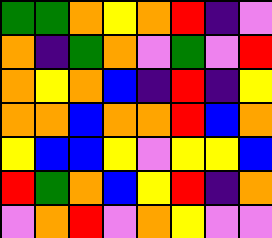[["green", "green", "orange", "yellow", "orange", "red", "indigo", "violet"], ["orange", "indigo", "green", "orange", "violet", "green", "violet", "red"], ["orange", "yellow", "orange", "blue", "indigo", "red", "indigo", "yellow"], ["orange", "orange", "blue", "orange", "orange", "red", "blue", "orange"], ["yellow", "blue", "blue", "yellow", "violet", "yellow", "yellow", "blue"], ["red", "green", "orange", "blue", "yellow", "red", "indigo", "orange"], ["violet", "orange", "red", "violet", "orange", "yellow", "violet", "violet"]]